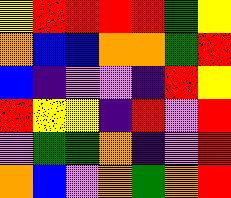[["yellow", "red", "red", "red", "red", "green", "yellow"], ["orange", "blue", "blue", "orange", "orange", "green", "red"], ["blue", "indigo", "violet", "violet", "indigo", "red", "yellow"], ["red", "yellow", "yellow", "indigo", "red", "violet", "red"], ["violet", "green", "green", "orange", "indigo", "violet", "red"], ["orange", "blue", "violet", "orange", "green", "orange", "red"]]